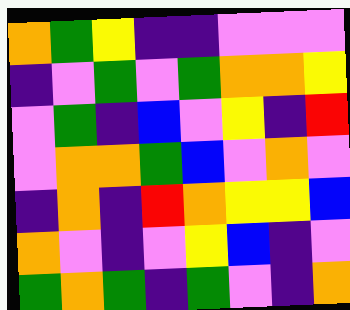[["orange", "green", "yellow", "indigo", "indigo", "violet", "violet", "violet"], ["indigo", "violet", "green", "violet", "green", "orange", "orange", "yellow"], ["violet", "green", "indigo", "blue", "violet", "yellow", "indigo", "red"], ["violet", "orange", "orange", "green", "blue", "violet", "orange", "violet"], ["indigo", "orange", "indigo", "red", "orange", "yellow", "yellow", "blue"], ["orange", "violet", "indigo", "violet", "yellow", "blue", "indigo", "violet"], ["green", "orange", "green", "indigo", "green", "violet", "indigo", "orange"]]